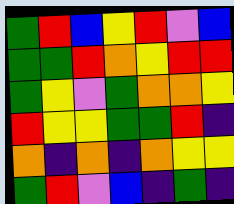[["green", "red", "blue", "yellow", "red", "violet", "blue"], ["green", "green", "red", "orange", "yellow", "red", "red"], ["green", "yellow", "violet", "green", "orange", "orange", "yellow"], ["red", "yellow", "yellow", "green", "green", "red", "indigo"], ["orange", "indigo", "orange", "indigo", "orange", "yellow", "yellow"], ["green", "red", "violet", "blue", "indigo", "green", "indigo"]]